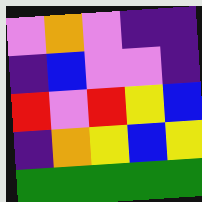[["violet", "orange", "violet", "indigo", "indigo"], ["indigo", "blue", "violet", "violet", "indigo"], ["red", "violet", "red", "yellow", "blue"], ["indigo", "orange", "yellow", "blue", "yellow"], ["green", "green", "green", "green", "green"]]